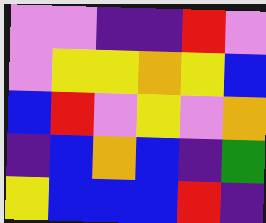[["violet", "violet", "indigo", "indigo", "red", "violet"], ["violet", "yellow", "yellow", "orange", "yellow", "blue"], ["blue", "red", "violet", "yellow", "violet", "orange"], ["indigo", "blue", "orange", "blue", "indigo", "green"], ["yellow", "blue", "blue", "blue", "red", "indigo"]]